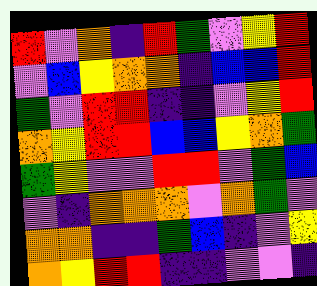[["red", "violet", "orange", "indigo", "red", "green", "violet", "yellow", "red"], ["violet", "blue", "yellow", "orange", "orange", "indigo", "blue", "blue", "red"], ["green", "violet", "red", "red", "indigo", "indigo", "violet", "yellow", "red"], ["orange", "yellow", "red", "red", "blue", "blue", "yellow", "orange", "green"], ["green", "yellow", "violet", "violet", "red", "red", "violet", "green", "blue"], ["violet", "indigo", "orange", "orange", "orange", "violet", "orange", "green", "violet"], ["orange", "orange", "indigo", "indigo", "green", "blue", "indigo", "violet", "yellow"], ["orange", "yellow", "red", "red", "indigo", "indigo", "violet", "violet", "indigo"]]